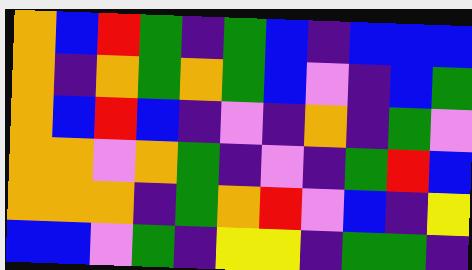[["orange", "blue", "red", "green", "indigo", "green", "blue", "indigo", "blue", "blue", "blue"], ["orange", "indigo", "orange", "green", "orange", "green", "blue", "violet", "indigo", "blue", "green"], ["orange", "blue", "red", "blue", "indigo", "violet", "indigo", "orange", "indigo", "green", "violet"], ["orange", "orange", "violet", "orange", "green", "indigo", "violet", "indigo", "green", "red", "blue"], ["orange", "orange", "orange", "indigo", "green", "orange", "red", "violet", "blue", "indigo", "yellow"], ["blue", "blue", "violet", "green", "indigo", "yellow", "yellow", "indigo", "green", "green", "indigo"]]